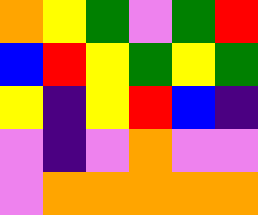[["orange", "yellow", "green", "violet", "green", "red"], ["blue", "red", "yellow", "green", "yellow", "green"], ["yellow", "indigo", "yellow", "red", "blue", "indigo"], ["violet", "indigo", "violet", "orange", "violet", "violet"], ["violet", "orange", "orange", "orange", "orange", "orange"]]